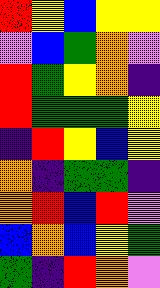[["red", "yellow", "blue", "yellow", "yellow"], ["violet", "blue", "green", "orange", "violet"], ["red", "green", "yellow", "orange", "indigo"], ["red", "green", "green", "green", "yellow"], ["indigo", "red", "yellow", "blue", "yellow"], ["orange", "indigo", "green", "green", "indigo"], ["orange", "red", "blue", "red", "violet"], ["blue", "orange", "blue", "yellow", "green"], ["green", "indigo", "red", "orange", "violet"]]